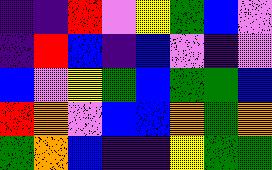[["indigo", "indigo", "red", "violet", "yellow", "green", "blue", "violet"], ["indigo", "red", "blue", "indigo", "blue", "violet", "indigo", "violet"], ["blue", "violet", "yellow", "green", "blue", "green", "green", "blue"], ["red", "orange", "violet", "blue", "blue", "orange", "green", "orange"], ["green", "orange", "blue", "indigo", "indigo", "yellow", "green", "green"]]